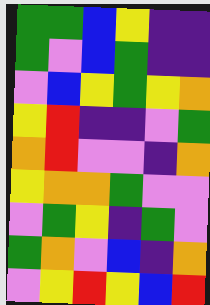[["green", "green", "blue", "yellow", "indigo", "indigo"], ["green", "violet", "blue", "green", "indigo", "indigo"], ["violet", "blue", "yellow", "green", "yellow", "orange"], ["yellow", "red", "indigo", "indigo", "violet", "green"], ["orange", "red", "violet", "violet", "indigo", "orange"], ["yellow", "orange", "orange", "green", "violet", "violet"], ["violet", "green", "yellow", "indigo", "green", "violet"], ["green", "orange", "violet", "blue", "indigo", "orange"], ["violet", "yellow", "red", "yellow", "blue", "red"]]